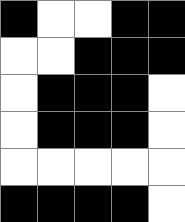[["black", "white", "white", "black", "black"], ["white", "white", "black", "black", "black"], ["white", "black", "black", "black", "white"], ["white", "black", "black", "black", "white"], ["white", "white", "white", "white", "white"], ["black", "black", "black", "black", "white"]]